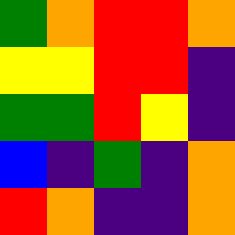[["green", "orange", "red", "red", "orange"], ["yellow", "yellow", "red", "red", "indigo"], ["green", "green", "red", "yellow", "indigo"], ["blue", "indigo", "green", "indigo", "orange"], ["red", "orange", "indigo", "indigo", "orange"]]